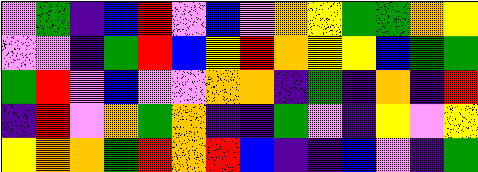[["violet", "green", "indigo", "blue", "red", "violet", "blue", "violet", "orange", "yellow", "green", "green", "orange", "yellow"], ["violet", "violet", "indigo", "green", "red", "blue", "yellow", "red", "orange", "yellow", "yellow", "blue", "green", "green"], ["green", "red", "violet", "blue", "violet", "violet", "orange", "orange", "indigo", "green", "indigo", "orange", "indigo", "red"], ["indigo", "red", "violet", "orange", "green", "orange", "indigo", "indigo", "green", "violet", "indigo", "yellow", "violet", "yellow"], ["yellow", "orange", "orange", "green", "red", "orange", "red", "blue", "indigo", "indigo", "blue", "violet", "indigo", "green"]]